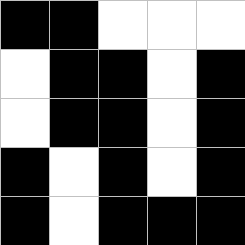[["black", "black", "white", "white", "white"], ["white", "black", "black", "white", "black"], ["white", "black", "black", "white", "black"], ["black", "white", "black", "white", "black"], ["black", "white", "black", "black", "black"]]